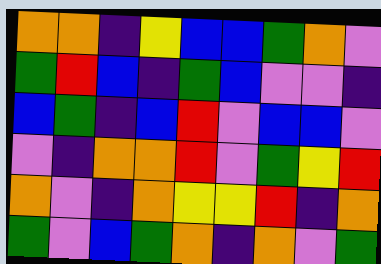[["orange", "orange", "indigo", "yellow", "blue", "blue", "green", "orange", "violet"], ["green", "red", "blue", "indigo", "green", "blue", "violet", "violet", "indigo"], ["blue", "green", "indigo", "blue", "red", "violet", "blue", "blue", "violet"], ["violet", "indigo", "orange", "orange", "red", "violet", "green", "yellow", "red"], ["orange", "violet", "indigo", "orange", "yellow", "yellow", "red", "indigo", "orange"], ["green", "violet", "blue", "green", "orange", "indigo", "orange", "violet", "green"]]